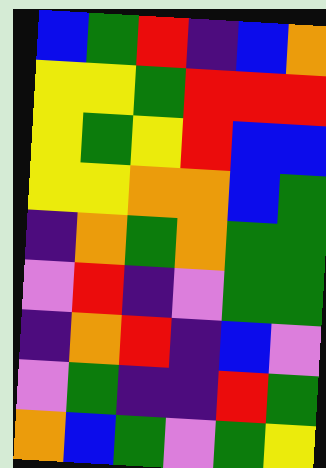[["blue", "green", "red", "indigo", "blue", "orange"], ["yellow", "yellow", "green", "red", "red", "red"], ["yellow", "green", "yellow", "red", "blue", "blue"], ["yellow", "yellow", "orange", "orange", "blue", "green"], ["indigo", "orange", "green", "orange", "green", "green"], ["violet", "red", "indigo", "violet", "green", "green"], ["indigo", "orange", "red", "indigo", "blue", "violet"], ["violet", "green", "indigo", "indigo", "red", "green"], ["orange", "blue", "green", "violet", "green", "yellow"]]